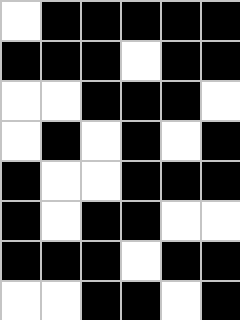[["white", "black", "black", "black", "black", "black"], ["black", "black", "black", "white", "black", "black"], ["white", "white", "black", "black", "black", "white"], ["white", "black", "white", "black", "white", "black"], ["black", "white", "white", "black", "black", "black"], ["black", "white", "black", "black", "white", "white"], ["black", "black", "black", "white", "black", "black"], ["white", "white", "black", "black", "white", "black"]]